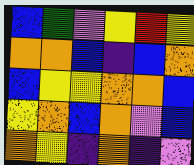[["blue", "green", "violet", "yellow", "red", "yellow"], ["orange", "orange", "blue", "indigo", "blue", "orange"], ["blue", "yellow", "yellow", "orange", "orange", "blue"], ["yellow", "orange", "blue", "orange", "violet", "blue"], ["orange", "yellow", "indigo", "orange", "indigo", "violet"]]